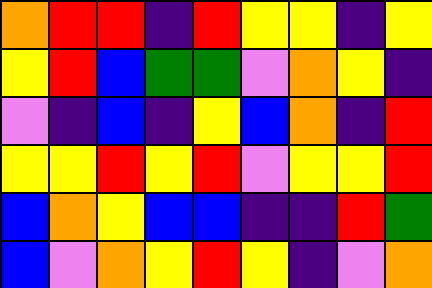[["orange", "red", "red", "indigo", "red", "yellow", "yellow", "indigo", "yellow"], ["yellow", "red", "blue", "green", "green", "violet", "orange", "yellow", "indigo"], ["violet", "indigo", "blue", "indigo", "yellow", "blue", "orange", "indigo", "red"], ["yellow", "yellow", "red", "yellow", "red", "violet", "yellow", "yellow", "red"], ["blue", "orange", "yellow", "blue", "blue", "indigo", "indigo", "red", "green"], ["blue", "violet", "orange", "yellow", "red", "yellow", "indigo", "violet", "orange"]]